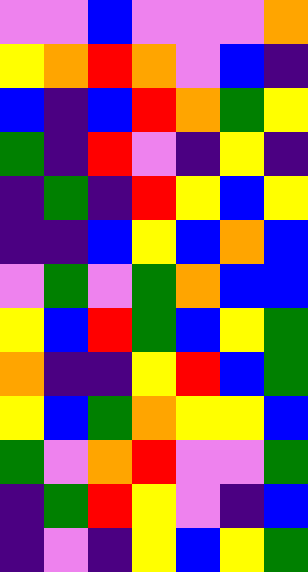[["violet", "violet", "blue", "violet", "violet", "violet", "orange"], ["yellow", "orange", "red", "orange", "violet", "blue", "indigo"], ["blue", "indigo", "blue", "red", "orange", "green", "yellow"], ["green", "indigo", "red", "violet", "indigo", "yellow", "indigo"], ["indigo", "green", "indigo", "red", "yellow", "blue", "yellow"], ["indigo", "indigo", "blue", "yellow", "blue", "orange", "blue"], ["violet", "green", "violet", "green", "orange", "blue", "blue"], ["yellow", "blue", "red", "green", "blue", "yellow", "green"], ["orange", "indigo", "indigo", "yellow", "red", "blue", "green"], ["yellow", "blue", "green", "orange", "yellow", "yellow", "blue"], ["green", "violet", "orange", "red", "violet", "violet", "green"], ["indigo", "green", "red", "yellow", "violet", "indigo", "blue"], ["indigo", "violet", "indigo", "yellow", "blue", "yellow", "green"]]